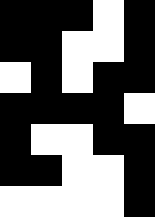[["black", "black", "black", "white", "black"], ["black", "black", "white", "white", "black"], ["white", "black", "white", "black", "black"], ["black", "black", "black", "black", "white"], ["black", "white", "white", "black", "black"], ["black", "black", "white", "white", "black"], ["white", "white", "white", "white", "black"]]